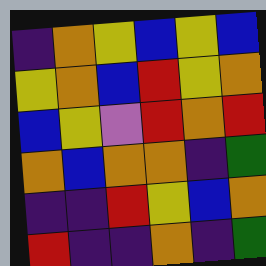[["indigo", "orange", "yellow", "blue", "yellow", "blue"], ["yellow", "orange", "blue", "red", "yellow", "orange"], ["blue", "yellow", "violet", "red", "orange", "red"], ["orange", "blue", "orange", "orange", "indigo", "green"], ["indigo", "indigo", "red", "yellow", "blue", "orange"], ["red", "indigo", "indigo", "orange", "indigo", "green"]]